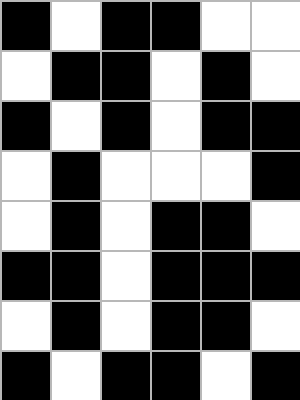[["black", "white", "black", "black", "white", "white"], ["white", "black", "black", "white", "black", "white"], ["black", "white", "black", "white", "black", "black"], ["white", "black", "white", "white", "white", "black"], ["white", "black", "white", "black", "black", "white"], ["black", "black", "white", "black", "black", "black"], ["white", "black", "white", "black", "black", "white"], ["black", "white", "black", "black", "white", "black"]]